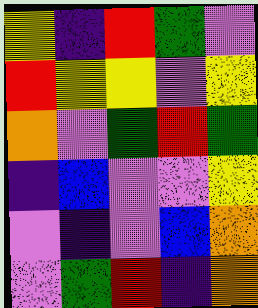[["yellow", "indigo", "red", "green", "violet"], ["red", "yellow", "yellow", "violet", "yellow"], ["orange", "violet", "green", "red", "green"], ["indigo", "blue", "violet", "violet", "yellow"], ["violet", "indigo", "violet", "blue", "orange"], ["violet", "green", "red", "indigo", "orange"]]